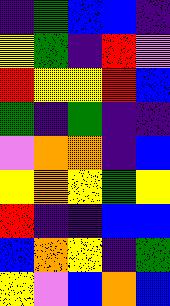[["indigo", "green", "blue", "blue", "indigo"], ["yellow", "green", "indigo", "red", "violet"], ["red", "yellow", "yellow", "red", "blue"], ["green", "indigo", "green", "indigo", "indigo"], ["violet", "orange", "orange", "indigo", "blue"], ["yellow", "orange", "yellow", "green", "yellow"], ["red", "indigo", "indigo", "blue", "blue"], ["blue", "orange", "yellow", "indigo", "green"], ["yellow", "violet", "blue", "orange", "blue"]]